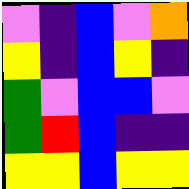[["violet", "indigo", "blue", "violet", "orange"], ["yellow", "indigo", "blue", "yellow", "indigo"], ["green", "violet", "blue", "blue", "violet"], ["green", "red", "blue", "indigo", "indigo"], ["yellow", "yellow", "blue", "yellow", "yellow"]]